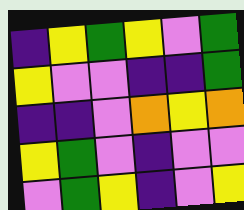[["indigo", "yellow", "green", "yellow", "violet", "green"], ["yellow", "violet", "violet", "indigo", "indigo", "green"], ["indigo", "indigo", "violet", "orange", "yellow", "orange"], ["yellow", "green", "violet", "indigo", "violet", "violet"], ["violet", "green", "yellow", "indigo", "violet", "yellow"]]